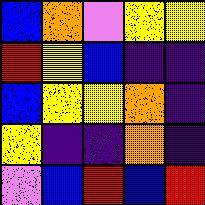[["blue", "orange", "violet", "yellow", "yellow"], ["red", "yellow", "blue", "indigo", "indigo"], ["blue", "yellow", "yellow", "orange", "indigo"], ["yellow", "indigo", "indigo", "orange", "indigo"], ["violet", "blue", "red", "blue", "red"]]